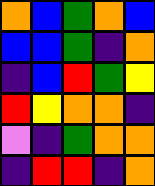[["orange", "blue", "green", "orange", "blue"], ["blue", "blue", "green", "indigo", "orange"], ["indigo", "blue", "red", "green", "yellow"], ["red", "yellow", "orange", "orange", "indigo"], ["violet", "indigo", "green", "orange", "orange"], ["indigo", "red", "red", "indigo", "orange"]]